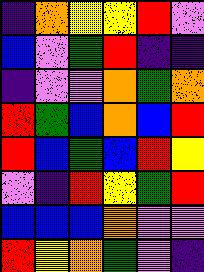[["indigo", "orange", "yellow", "yellow", "red", "violet"], ["blue", "violet", "green", "red", "indigo", "indigo"], ["indigo", "violet", "violet", "orange", "green", "orange"], ["red", "green", "blue", "orange", "blue", "red"], ["red", "blue", "green", "blue", "red", "yellow"], ["violet", "indigo", "red", "yellow", "green", "red"], ["blue", "blue", "blue", "orange", "violet", "violet"], ["red", "yellow", "orange", "green", "violet", "indigo"]]